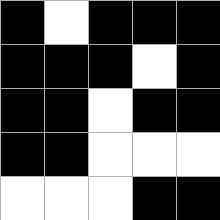[["black", "white", "black", "black", "black"], ["black", "black", "black", "white", "black"], ["black", "black", "white", "black", "black"], ["black", "black", "white", "white", "white"], ["white", "white", "white", "black", "black"]]